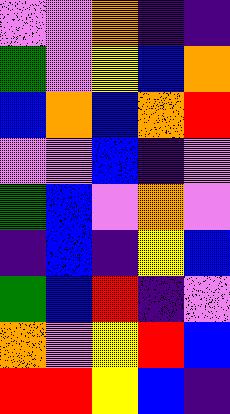[["violet", "violet", "orange", "indigo", "indigo"], ["green", "violet", "yellow", "blue", "orange"], ["blue", "orange", "blue", "orange", "red"], ["violet", "violet", "blue", "indigo", "violet"], ["green", "blue", "violet", "orange", "violet"], ["indigo", "blue", "indigo", "yellow", "blue"], ["green", "blue", "red", "indigo", "violet"], ["orange", "violet", "yellow", "red", "blue"], ["red", "red", "yellow", "blue", "indigo"]]